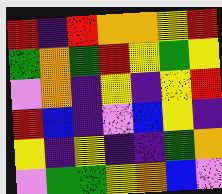[["red", "indigo", "red", "orange", "orange", "yellow", "red"], ["green", "orange", "green", "red", "yellow", "green", "yellow"], ["violet", "orange", "indigo", "yellow", "indigo", "yellow", "red"], ["red", "blue", "indigo", "violet", "blue", "yellow", "indigo"], ["yellow", "indigo", "yellow", "indigo", "indigo", "green", "orange"], ["violet", "green", "green", "yellow", "orange", "blue", "violet"]]